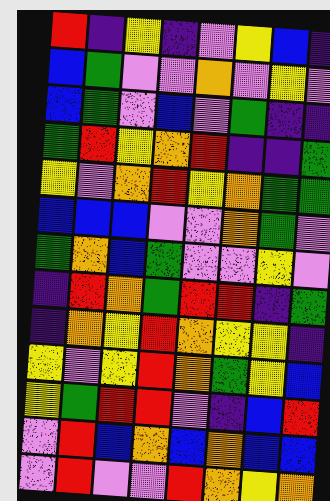[["red", "indigo", "yellow", "indigo", "violet", "yellow", "blue", "indigo"], ["blue", "green", "violet", "violet", "orange", "violet", "yellow", "violet"], ["blue", "green", "violet", "blue", "violet", "green", "indigo", "indigo"], ["green", "red", "yellow", "orange", "red", "indigo", "indigo", "green"], ["yellow", "violet", "orange", "red", "yellow", "orange", "green", "green"], ["blue", "blue", "blue", "violet", "violet", "orange", "green", "violet"], ["green", "orange", "blue", "green", "violet", "violet", "yellow", "violet"], ["indigo", "red", "orange", "green", "red", "red", "indigo", "green"], ["indigo", "orange", "yellow", "red", "orange", "yellow", "yellow", "indigo"], ["yellow", "violet", "yellow", "red", "orange", "green", "yellow", "blue"], ["yellow", "green", "red", "red", "violet", "indigo", "blue", "red"], ["violet", "red", "blue", "orange", "blue", "orange", "blue", "blue"], ["violet", "red", "violet", "violet", "red", "orange", "yellow", "orange"]]